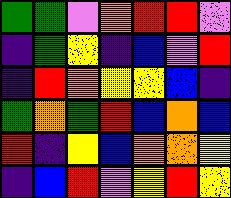[["green", "green", "violet", "orange", "red", "red", "violet"], ["indigo", "green", "yellow", "indigo", "blue", "violet", "red"], ["indigo", "red", "orange", "yellow", "yellow", "blue", "indigo"], ["green", "orange", "green", "red", "blue", "orange", "blue"], ["red", "indigo", "yellow", "blue", "orange", "orange", "yellow"], ["indigo", "blue", "red", "violet", "yellow", "red", "yellow"]]